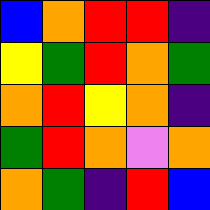[["blue", "orange", "red", "red", "indigo"], ["yellow", "green", "red", "orange", "green"], ["orange", "red", "yellow", "orange", "indigo"], ["green", "red", "orange", "violet", "orange"], ["orange", "green", "indigo", "red", "blue"]]